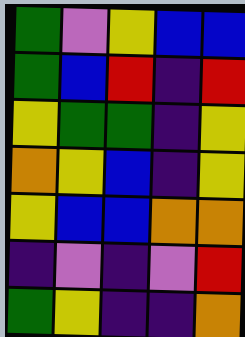[["green", "violet", "yellow", "blue", "blue"], ["green", "blue", "red", "indigo", "red"], ["yellow", "green", "green", "indigo", "yellow"], ["orange", "yellow", "blue", "indigo", "yellow"], ["yellow", "blue", "blue", "orange", "orange"], ["indigo", "violet", "indigo", "violet", "red"], ["green", "yellow", "indigo", "indigo", "orange"]]